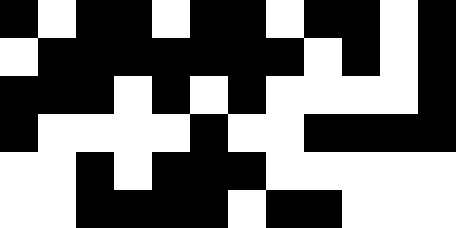[["black", "white", "black", "black", "white", "black", "black", "white", "black", "black", "white", "black"], ["white", "black", "black", "black", "black", "black", "black", "black", "white", "black", "white", "black"], ["black", "black", "black", "white", "black", "white", "black", "white", "white", "white", "white", "black"], ["black", "white", "white", "white", "white", "black", "white", "white", "black", "black", "black", "black"], ["white", "white", "black", "white", "black", "black", "black", "white", "white", "white", "white", "white"], ["white", "white", "black", "black", "black", "black", "white", "black", "black", "white", "white", "white"]]